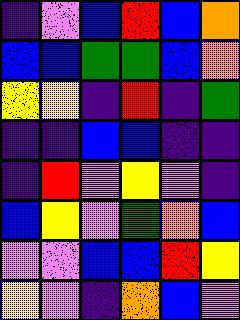[["indigo", "violet", "blue", "red", "blue", "orange"], ["blue", "blue", "green", "green", "blue", "orange"], ["yellow", "yellow", "indigo", "red", "indigo", "green"], ["indigo", "indigo", "blue", "blue", "indigo", "indigo"], ["indigo", "red", "violet", "yellow", "violet", "indigo"], ["blue", "yellow", "violet", "green", "orange", "blue"], ["violet", "violet", "blue", "blue", "red", "yellow"], ["yellow", "violet", "indigo", "orange", "blue", "violet"]]